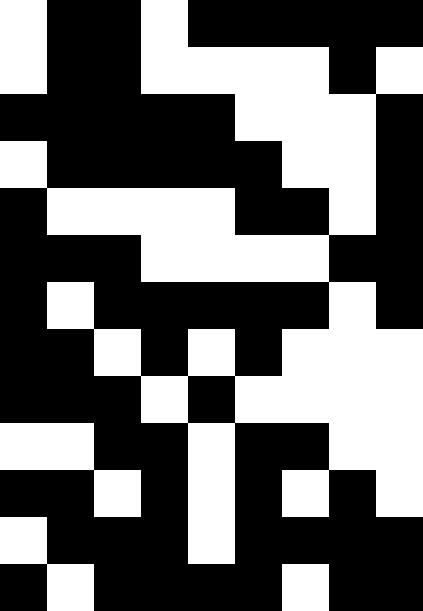[["white", "black", "black", "white", "black", "black", "black", "black", "black"], ["white", "black", "black", "white", "white", "white", "white", "black", "white"], ["black", "black", "black", "black", "black", "white", "white", "white", "black"], ["white", "black", "black", "black", "black", "black", "white", "white", "black"], ["black", "white", "white", "white", "white", "black", "black", "white", "black"], ["black", "black", "black", "white", "white", "white", "white", "black", "black"], ["black", "white", "black", "black", "black", "black", "black", "white", "black"], ["black", "black", "white", "black", "white", "black", "white", "white", "white"], ["black", "black", "black", "white", "black", "white", "white", "white", "white"], ["white", "white", "black", "black", "white", "black", "black", "white", "white"], ["black", "black", "white", "black", "white", "black", "white", "black", "white"], ["white", "black", "black", "black", "white", "black", "black", "black", "black"], ["black", "white", "black", "black", "black", "black", "white", "black", "black"]]